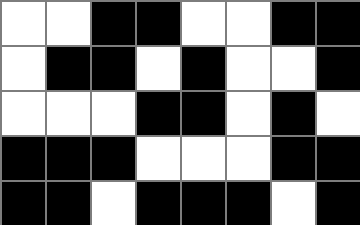[["white", "white", "black", "black", "white", "white", "black", "black"], ["white", "black", "black", "white", "black", "white", "white", "black"], ["white", "white", "white", "black", "black", "white", "black", "white"], ["black", "black", "black", "white", "white", "white", "black", "black"], ["black", "black", "white", "black", "black", "black", "white", "black"]]